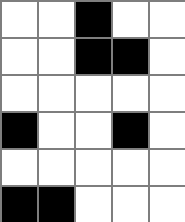[["white", "white", "black", "white", "white"], ["white", "white", "black", "black", "white"], ["white", "white", "white", "white", "white"], ["black", "white", "white", "black", "white"], ["white", "white", "white", "white", "white"], ["black", "black", "white", "white", "white"]]